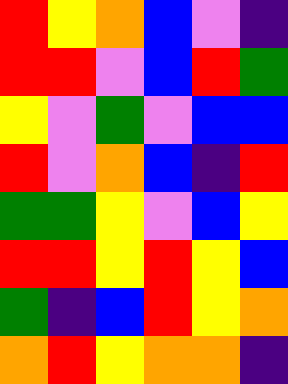[["red", "yellow", "orange", "blue", "violet", "indigo"], ["red", "red", "violet", "blue", "red", "green"], ["yellow", "violet", "green", "violet", "blue", "blue"], ["red", "violet", "orange", "blue", "indigo", "red"], ["green", "green", "yellow", "violet", "blue", "yellow"], ["red", "red", "yellow", "red", "yellow", "blue"], ["green", "indigo", "blue", "red", "yellow", "orange"], ["orange", "red", "yellow", "orange", "orange", "indigo"]]